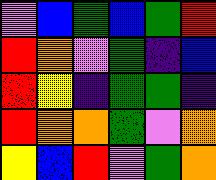[["violet", "blue", "green", "blue", "green", "red"], ["red", "orange", "violet", "green", "indigo", "blue"], ["red", "yellow", "indigo", "green", "green", "indigo"], ["red", "orange", "orange", "green", "violet", "orange"], ["yellow", "blue", "red", "violet", "green", "orange"]]